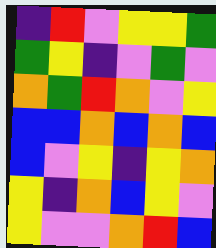[["indigo", "red", "violet", "yellow", "yellow", "green"], ["green", "yellow", "indigo", "violet", "green", "violet"], ["orange", "green", "red", "orange", "violet", "yellow"], ["blue", "blue", "orange", "blue", "orange", "blue"], ["blue", "violet", "yellow", "indigo", "yellow", "orange"], ["yellow", "indigo", "orange", "blue", "yellow", "violet"], ["yellow", "violet", "violet", "orange", "red", "blue"]]